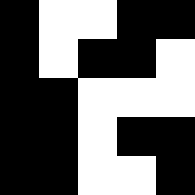[["black", "white", "white", "black", "black"], ["black", "white", "black", "black", "white"], ["black", "black", "white", "white", "white"], ["black", "black", "white", "black", "black"], ["black", "black", "white", "white", "black"]]